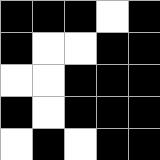[["black", "black", "black", "white", "black"], ["black", "white", "white", "black", "black"], ["white", "white", "black", "black", "black"], ["black", "white", "black", "black", "black"], ["white", "black", "white", "black", "black"]]